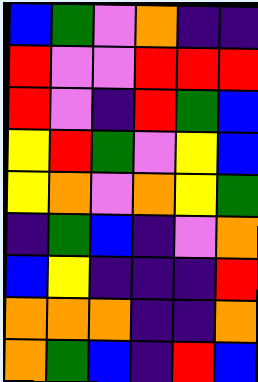[["blue", "green", "violet", "orange", "indigo", "indigo"], ["red", "violet", "violet", "red", "red", "red"], ["red", "violet", "indigo", "red", "green", "blue"], ["yellow", "red", "green", "violet", "yellow", "blue"], ["yellow", "orange", "violet", "orange", "yellow", "green"], ["indigo", "green", "blue", "indigo", "violet", "orange"], ["blue", "yellow", "indigo", "indigo", "indigo", "red"], ["orange", "orange", "orange", "indigo", "indigo", "orange"], ["orange", "green", "blue", "indigo", "red", "blue"]]